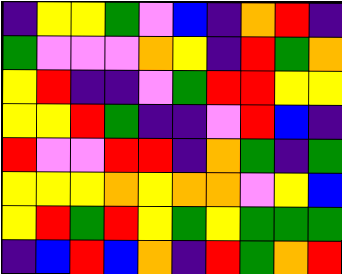[["indigo", "yellow", "yellow", "green", "violet", "blue", "indigo", "orange", "red", "indigo"], ["green", "violet", "violet", "violet", "orange", "yellow", "indigo", "red", "green", "orange"], ["yellow", "red", "indigo", "indigo", "violet", "green", "red", "red", "yellow", "yellow"], ["yellow", "yellow", "red", "green", "indigo", "indigo", "violet", "red", "blue", "indigo"], ["red", "violet", "violet", "red", "red", "indigo", "orange", "green", "indigo", "green"], ["yellow", "yellow", "yellow", "orange", "yellow", "orange", "orange", "violet", "yellow", "blue"], ["yellow", "red", "green", "red", "yellow", "green", "yellow", "green", "green", "green"], ["indigo", "blue", "red", "blue", "orange", "indigo", "red", "green", "orange", "red"]]